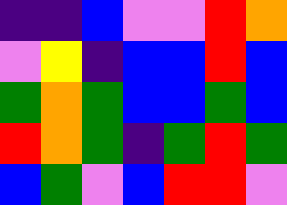[["indigo", "indigo", "blue", "violet", "violet", "red", "orange"], ["violet", "yellow", "indigo", "blue", "blue", "red", "blue"], ["green", "orange", "green", "blue", "blue", "green", "blue"], ["red", "orange", "green", "indigo", "green", "red", "green"], ["blue", "green", "violet", "blue", "red", "red", "violet"]]